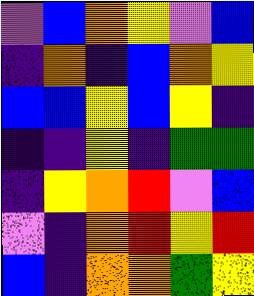[["violet", "blue", "orange", "yellow", "violet", "blue"], ["indigo", "orange", "indigo", "blue", "orange", "yellow"], ["blue", "blue", "yellow", "blue", "yellow", "indigo"], ["indigo", "indigo", "yellow", "indigo", "green", "green"], ["indigo", "yellow", "orange", "red", "violet", "blue"], ["violet", "indigo", "orange", "red", "yellow", "red"], ["blue", "indigo", "orange", "orange", "green", "yellow"]]